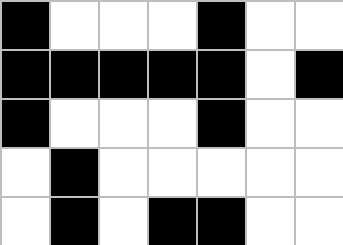[["black", "white", "white", "white", "black", "white", "white"], ["black", "black", "black", "black", "black", "white", "black"], ["black", "white", "white", "white", "black", "white", "white"], ["white", "black", "white", "white", "white", "white", "white"], ["white", "black", "white", "black", "black", "white", "white"]]